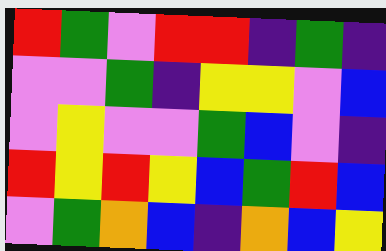[["red", "green", "violet", "red", "red", "indigo", "green", "indigo"], ["violet", "violet", "green", "indigo", "yellow", "yellow", "violet", "blue"], ["violet", "yellow", "violet", "violet", "green", "blue", "violet", "indigo"], ["red", "yellow", "red", "yellow", "blue", "green", "red", "blue"], ["violet", "green", "orange", "blue", "indigo", "orange", "blue", "yellow"]]